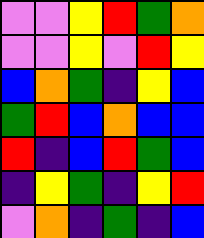[["violet", "violet", "yellow", "red", "green", "orange"], ["violet", "violet", "yellow", "violet", "red", "yellow"], ["blue", "orange", "green", "indigo", "yellow", "blue"], ["green", "red", "blue", "orange", "blue", "blue"], ["red", "indigo", "blue", "red", "green", "blue"], ["indigo", "yellow", "green", "indigo", "yellow", "red"], ["violet", "orange", "indigo", "green", "indigo", "blue"]]